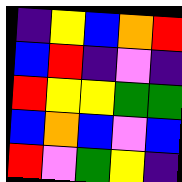[["indigo", "yellow", "blue", "orange", "red"], ["blue", "red", "indigo", "violet", "indigo"], ["red", "yellow", "yellow", "green", "green"], ["blue", "orange", "blue", "violet", "blue"], ["red", "violet", "green", "yellow", "indigo"]]